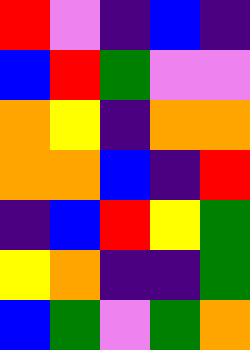[["red", "violet", "indigo", "blue", "indigo"], ["blue", "red", "green", "violet", "violet"], ["orange", "yellow", "indigo", "orange", "orange"], ["orange", "orange", "blue", "indigo", "red"], ["indigo", "blue", "red", "yellow", "green"], ["yellow", "orange", "indigo", "indigo", "green"], ["blue", "green", "violet", "green", "orange"]]